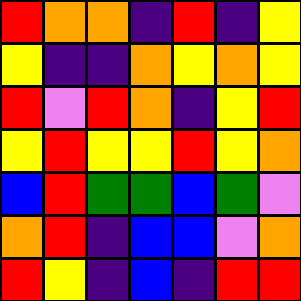[["red", "orange", "orange", "indigo", "red", "indigo", "yellow"], ["yellow", "indigo", "indigo", "orange", "yellow", "orange", "yellow"], ["red", "violet", "red", "orange", "indigo", "yellow", "red"], ["yellow", "red", "yellow", "yellow", "red", "yellow", "orange"], ["blue", "red", "green", "green", "blue", "green", "violet"], ["orange", "red", "indigo", "blue", "blue", "violet", "orange"], ["red", "yellow", "indigo", "blue", "indigo", "red", "red"]]